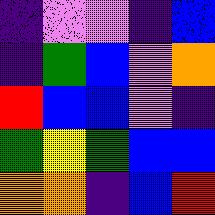[["indigo", "violet", "violet", "indigo", "blue"], ["indigo", "green", "blue", "violet", "orange"], ["red", "blue", "blue", "violet", "indigo"], ["green", "yellow", "green", "blue", "blue"], ["orange", "orange", "indigo", "blue", "red"]]